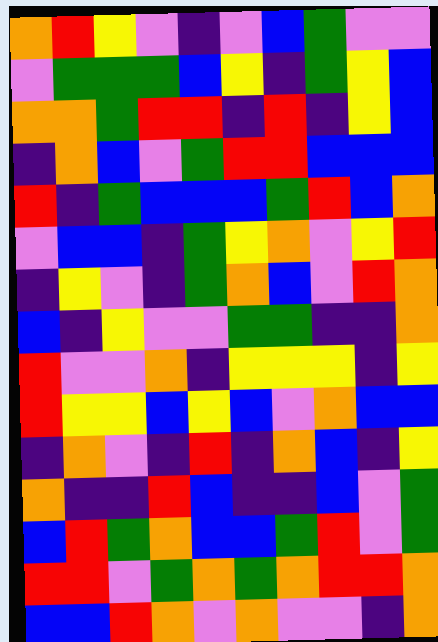[["orange", "red", "yellow", "violet", "indigo", "violet", "blue", "green", "violet", "violet"], ["violet", "green", "green", "green", "blue", "yellow", "indigo", "green", "yellow", "blue"], ["orange", "orange", "green", "red", "red", "indigo", "red", "indigo", "yellow", "blue"], ["indigo", "orange", "blue", "violet", "green", "red", "red", "blue", "blue", "blue"], ["red", "indigo", "green", "blue", "blue", "blue", "green", "red", "blue", "orange"], ["violet", "blue", "blue", "indigo", "green", "yellow", "orange", "violet", "yellow", "red"], ["indigo", "yellow", "violet", "indigo", "green", "orange", "blue", "violet", "red", "orange"], ["blue", "indigo", "yellow", "violet", "violet", "green", "green", "indigo", "indigo", "orange"], ["red", "violet", "violet", "orange", "indigo", "yellow", "yellow", "yellow", "indigo", "yellow"], ["red", "yellow", "yellow", "blue", "yellow", "blue", "violet", "orange", "blue", "blue"], ["indigo", "orange", "violet", "indigo", "red", "indigo", "orange", "blue", "indigo", "yellow"], ["orange", "indigo", "indigo", "red", "blue", "indigo", "indigo", "blue", "violet", "green"], ["blue", "red", "green", "orange", "blue", "blue", "green", "red", "violet", "green"], ["red", "red", "violet", "green", "orange", "green", "orange", "red", "red", "orange"], ["blue", "blue", "red", "orange", "violet", "orange", "violet", "violet", "indigo", "orange"]]